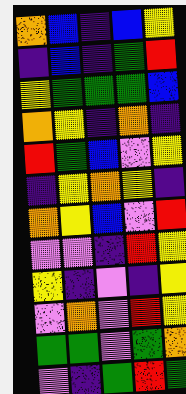[["orange", "blue", "indigo", "blue", "yellow"], ["indigo", "blue", "indigo", "green", "red"], ["yellow", "green", "green", "green", "blue"], ["orange", "yellow", "indigo", "orange", "indigo"], ["red", "green", "blue", "violet", "yellow"], ["indigo", "yellow", "orange", "yellow", "indigo"], ["orange", "yellow", "blue", "violet", "red"], ["violet", "violet", "indigo", "red", "yellow"], ["yellow", "indigo", "violet", "indigo", "yellow"], ["violet", "orange", "violet", "red", "yellow"], ["green", "green", "violet", "green", "orange"], ["violet", "indigo", "green", "red", "green"]]